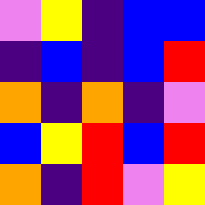[["violet", "yellow", "indigo", "blue", "blue"], ["indigo", "blue", "indigo", "blue", "red"], ["orange", "indigo", "orange", "indigo", "violet"], ["blue", "yellow", "red", "blue", "red"], ["orange", "indigo", "red", "violet", "yellow"]]